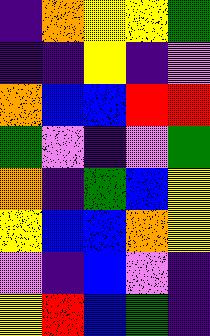[["indigo", "orange", "yellow", "yellow", "green"], ["indigo", "indigo", "yellow", "indigo", "violet"], ["orange", "blue", "blue", "red", "red"], ["green", "violet", "indigo", "violet", "green"], ["orange", "indigo", "green", "blue", "yellow"], ["yellow", "blue", "blue", "orange", "yellow"], ["violet", "indigo", "blue", "violet", "indigo"], ["yellow", "red", "blue", "green", "indigo"]]